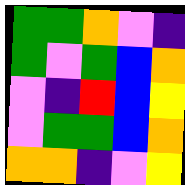[["green", "green", "orange", "violet", "indigo"], ["green", "violet", "green", "blue", "orange"], ["violet", "indigo", "red", "blue", "yellow"], ["violet", "green", "green", "blue", "orange"], ["orange", "orange", "indigo", "violet", "yellow"]]